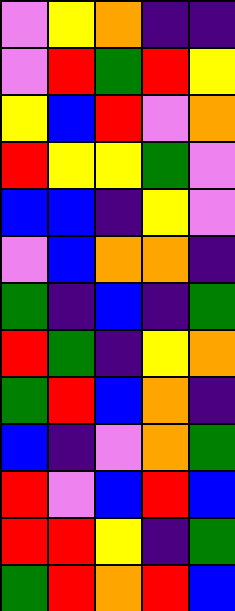[["violet", "yellow", "orange", "indigo", "indigo"], ["violet", "red", "green", "red", "yellow"], ["yellow", "blue", "red", "violet", "orange"], ["red", "yellow", "yellow", "green", "violet"], ["blue", "blue", "indigo", "yellow", "violet"], ["violet", "blue", "orange", "orange", "indigo"], ["green", "indigo", "blue", "indigo", "green"], ["red", "green", "indigo", "yellow", "orange"], ["green", "red", "blue", "orange", "indigo"], ["blue", "indigo", "violet", "orange", "green"], ["red", "violet", "blue", "red", "blue"], ["red", "red", "yellow", "indigo", "green"], ["green", "red", "orange", "red", "blue"]]